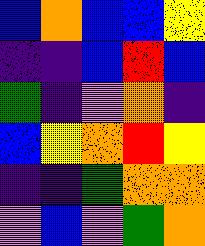[["blue", "orange", "blue", "blue", "yellow"], ["indigo", "indigo", "blue", "red", "blue"], ["green", "indigo", "violet", "orange", "indigo"], ["blue", "yellow", "orange", "red", "yellow"], ["indigo", "indigo", "green", "orange", "orange"], ["violet", "blue", "violet", "green", "orange"]]